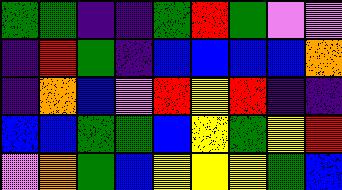[["green", "green", "indigo", "indigo", "green", "red", "green", "violet", "violet"], ["indigo", "red", "green", "indigo", "blue", "blue", "blue", "blue", "orange"], ["indigo", "orange", "blue", "violet", "red", "yellow", "red", "indigo", "indigo"], ["blue", "blue", "green", "green", "blue", "yellow", "green", "yellow", "red"], ["violet", "orange", "green", "blue", "yellow", "yellow", "yellow", "green", "blue"]]